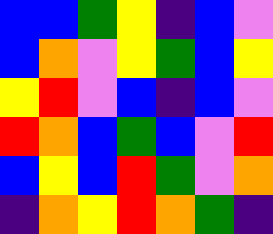[["blue", "blue", "green", "yellow", "indigo", "blue", "violet"], ["blue", "orange", "violet", "yellow", "green", "blue", "yellow"], ["yellow", "red", "violet", "blue", "indigo", "blue", "violet"], ["red", "orange", "blue", "green", "blue", "violet", "red"], ["blue", "yellow", "blue", "red", "green", "violet", "orange"], ["indigo", "orange", "yellow", "red", "orange", "green", "indigo"]]